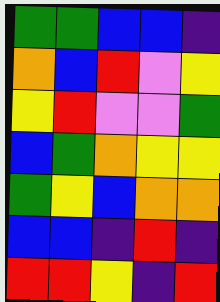[["green", "green", "blue", "blue", "indigo"], ["orange", "blue", "red", "violet", "yellow"], ["yellow", "red", "violet", "violet", "green"], ["blue", "green", "orange", "yellow", "yellow"], ["green", "yellow", "blue", "orange", "orange"], ["blue", "blue", "indigo", "red", "indigo"], ["red", "red", "yellow", "indigo", "red"]]